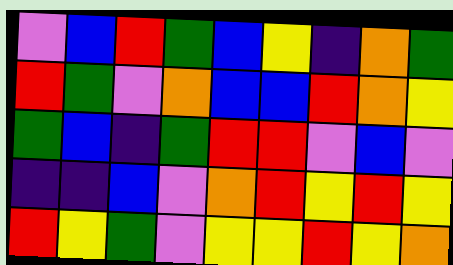[["violet", "blue", "red", "green", "blue", "yellow", "indigo", "orange", "green"], ["red", "green", "violet", "orange", "blue", "blue", "red", "orange", "yellow"], ["green", "blue", "indigo", "green", "red", "red", "violet", "blue", "violet"], ["indigo", "indigo", "blue", "violet", "orange", "red", "yellow", "red", "yellow"], ["red", "yellow", "green", "violet", "yellow", "yellow", "red", "yellow", "orange"]]